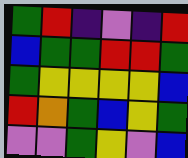[["green", "red", "indigo", "violet", "indigo", "red"], ["blue", "green", "green", "red", "red", "green"], ["green", "yellow", "yellow", "yellow", "yellow", "blue"], ["red", "orange", "green", "blue", "yellow", "green"], ["violet", "violet", "green", "yellow", "violet", "blue"]]